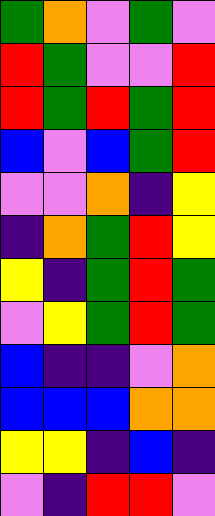[["green", "orange", "violet", "green", "violet"], ["red", "green", "violet", "violet", "red"], ["red", "green", "red", "green", "red"], ["blue", "violet", "blue", "green", "red"], ["violet", "violet", "orange", "indigo", "yellow"], ["indigo", "orange", "green", "red", "yellow"], ["yellow", "indigo", "green", "red", "green"], ["violet", "yellow", "green", "red", "green"], ["blue", "indigo", "indigo", "violet", "orange"], ["blue", "blue", "blue", "orange", "orange"], ["yellow", "yellow", "indigo", "blue", "indigo"], ["violet", "indigo", "red", "red", "violet"]]